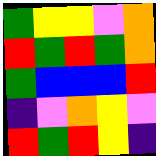[["green", "yellow", "yellow", "violet", "orange"], ["red", "green", "red", "green", "orange"], ["green", "blue", "blue", "blue", "red"], ["indigo", "violet", "orange", "yellow", "violet"], ["red", "green", "red", "yellow", "indigo"]]